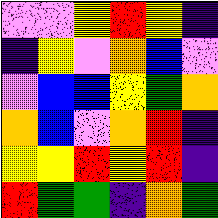[["violet", "violet", "yellow", "red", "yellow", "indigo"], ["indigo", "yellow", "violet", "orange", "blue", "violet"], ["violet", "blue", "blue", "yellow", "green", "orange"], ["orange", "blue", "violet", "orange", "red", "indigo"], ["yellow", "yellow", "red", "yellow", "red", "indigo"], ["red", "green", "green", "indigo", "orange", "green"]]